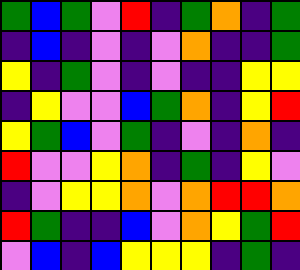[["green", "blue", "green", "violet", "red", "indigo", "green", "orange", "indigo", "green"], ["indigo", "blue", "indigo", "violet", "indigo", "violet", "orange", "indigo", "indigo", "green"], ["yellow", "indigo", "green", "violet", "indigo", "violet", "indigo", "indigo", "yellow", "yellow"], ["indigo", "yellow", "violet", "violet", "blue", "green", "orange", "indigo", "yellow", "red"], ["yellow", "green", "blue", "violet", "green", "indigo", "violet", "indigo", "orange", "indigo"], ["red", "violet", "violet", "yellow", "orange", "indigo", "green", "indigo", "yellow", "violet"], ["indigo", "violet", "yellow", "yellow", "orange", "violet", "orange", "red", "red", "orange"], ["red", "green", "indigo", "indigo", "blue", "violet", "orange", "yellow", "green", "red"], ["violet", "blue", "indigo", "blue", "yellow", "yellow", "yellow", "indigo", "green", "indigo"]]